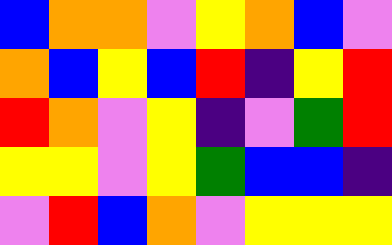[["blue", "orange", "orange", "violet", "yellow", "orange", "blue", "violet"], ["orange", "blue", "yellow", "blue", "red", "indigo", "yellow", "red"], ["red", "orange", "violet", "yellow", "indigo", "violet", "green", "red"], ["yellow", "yellow", "violet", "yellow", "green", "blue", "blue", "indigo"], ["violet", "red", "blue", "orange", "violet", "yellow", "yellow", "yellow"]]